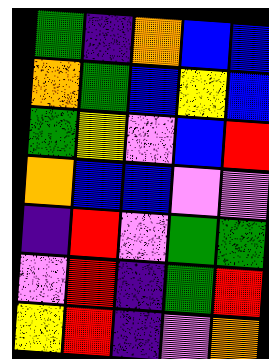[["green", "indigo", "orange", "blue", "blue"], ["orange", "green", "blue", "yellow", "blue"], ["green", "yellow", "violet", "blue", "red"], ["orange", "blue", "blue", "violet", "violet"], ["indigo", "red", "violet", "green", "green"], ["violet", "red", "indigo", "green", "red"], ["yellow", "red", "indigo", "violet", "orange"]]